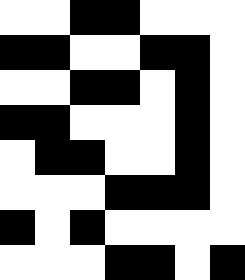[["white", "white", "black", "black", "white", "white", "white"], ["black", "black", "white", "white", "black", "black", "white"], ["white", "white", "black", "black", "white", "black", "white"], ["black", "black", "white", "white", "white", "black", "white"], ["white", "black", "black", "white", "white", "black", "white"], ["white", "white", "white", "black", "black", "black", "white"], ["black", "white", "black", "white", "white", "white", "white"], ["white", "white", "white", "black", "black", "white", "black"]]